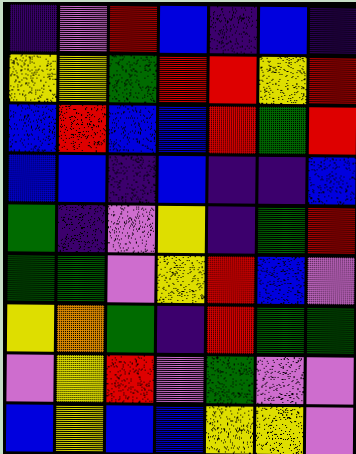[["indigo", "violet", "red", "blue", "indigo", "blue", "indigo"], ["yellow", "yellow", "green", "red", "red", "yellow", "red"], ["blue", "red", "blue", "blue", "red", "green", "red"], ["blue", "blue", "indigo", "blue", "indigo", "indigo", "blue"], ["green", "indigo", "violet", "yellow", "indigo", "green", "red"], ["green", "green", "violet", "yellow", "red", "blue", "violet"], ["yellow", "orange", "green", "indigo", "red", "green", "green"], ["violet", "yellow", "red", "violet", "green", "violet", "violet"], ["blue", "yellow", "blue", "blue", "yellow", "yellow", "violet"]]